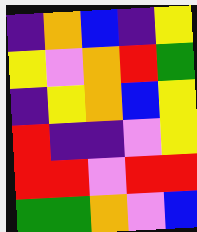[["indigo", "orange", "blue", "indigo", "yellow"], ["yellow", "violet", "orange", "red", "green"], ["indigo", "yellow", "orange", "blue", "yellow"], ["red", "indigo", "indigo", "violet", "yellow"], ["red", "red", "violet", "red", "red"], ["green", "green", "orange", "violet", "blue"]]